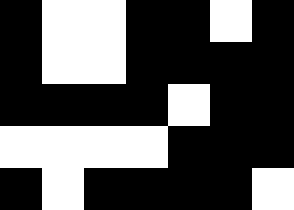[["black", "white", "white", "black", "black", "white", "black"], ["black", "white", "white", "black", "black", "black", "black"], ["black", "black", "black", "black", "white", "black", "black"], ["white", "white", "white", "white", "black", "black", "black"], ["black", "white", "black", "black", "black", "black", "white"]]